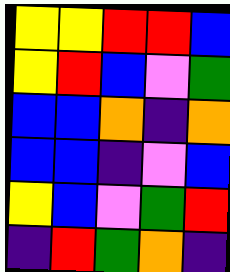[["yellow", "yellow", "red", "red", "blue"], ["yellow", "red", "blue", "violet", "green"], ["blue", "blue", "orange", "indigo", "orange"], ["blue", "blue", "indigo", "violet", "blue"], ["yellow", "blue", "violet", "green", "red"], ["indigo", "red", "green", "orange", "indigo"]]